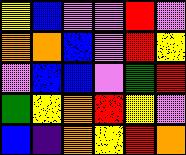[["yellow", "blue", "violet", "violet", "red", "violet"], ["orange", "orange", "blue", "violet", "red", "yellow"], ["violet", "blue", "blue", "violet", "green", "red"], ["green", "yellow", "orange", "red", "yellow", "violet"], ["blue", "indigo", "orange", "yellow", "red", "orange"]]